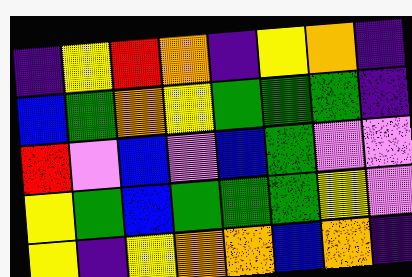[["indigo", "yellow", "red", "orange", "indigo", "yellow", "orange", "indigo"], ["blue", "green", "orange", "yellow", "green", "green", "green", "indigo"], ["red", "violet", "blue", "violet", "blue", "green", "violet", "violet"], ["yellow", "green", "blue", "green", "green", "green", "yellow", "violet"], ["yellow", "indigo", "yellow", "orange", "orange", "blue", "orange", "indigo"]]